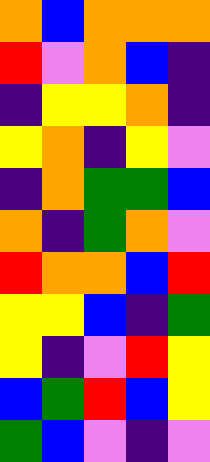[["orange", "blue", "orange", "orange", "orange"], ["red", "violet", "orange", "blue", "indigo"], ["indigo", "yellow", "yellow", "orange", "indigo"], ["yellow", "orange", "indigo", "yellow", "violet"], ["indigo", "orange", "green", "green", "blue"], ["orange", "indigo", "green", "orange", "violet"], ["red", "orange", "orange", "blue", "red"], ["yellow", "yellow", "blue", "indigo", "green"], ["yellow", "indigo", "violet", "red", "yellow"], ["blue", "green", "red", "blue", "yellow"], ["green", "blue", "violet", "indigo", "violet"]]